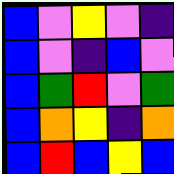[["blue", "violet", "yellow", "violet", "indigo"], ["blue", "violet", "indigo", "blue", "violet"], ["blue", "green", "red", "violet", "green"], ["blue", "orange", "yellow", "indigo", "orange"], ["blue", "red", "blue", "yellow", "blue"]]